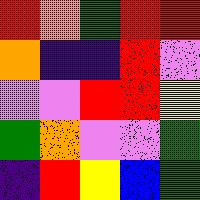[["red", "orange", "green", "red", "red"], ["orange", "indigo", "indigo", "red", "violet"], ["violet", "violet", "red", "red", "yellow"], ["green", "orange", "violet", "violet", "green"], ["indigo", "red", "yellow", "blue", "green"]]